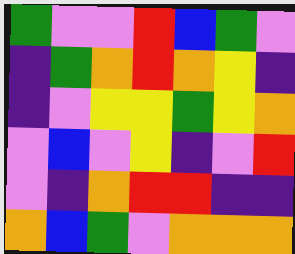[["green", "violet", "violet", "red", "blue", "green", "violet"], ["indigo", "green", "orange", "red", "orange", "yellow", "indigo"], ["indigo", "violet", "yellow", "yellow", "green", "yellow", "orange"], ["violet", "blue", "violet", "yellow", "indigo", "violet", "red"], ["violet", "indigo", "orange", "red", "red", "indigo", "indigo"], ["orange", "blue", "green", "violet", "orange", "orange", "orange"]]